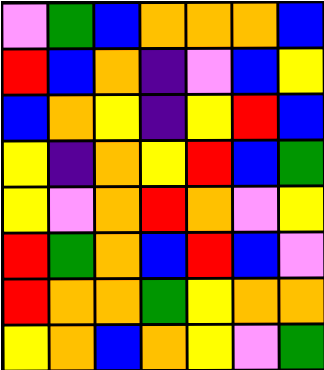[["violet", "green", "blue", "orange", "orange", "orange", "blue"], ["red", "blue", "orange", "indigo", "violet", "blue", "yellow"], ["blue", "orange", "yellow", "indigo", "yellow", "red", "blue"], ["yellow", "indigo", "orange", "yellow", "red", "blue", "green"], ["yellow", "violet", "orange", "red", "orange", "violet", "yellow"], ["red", "green", "orange", "blue", "red", "blue", "violet"], ["red", "orange", "orange", "green", "yellow", "orange", "orange"], ["yellow", "orange", "blue", "orange", "yellow", "violet", "green"]]